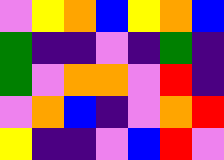[["violet", "yellow", "orange", "blue", "yellow", "orange", "blue"], ["green", "indigo", "indigo", "violet", "indigo", "green", "indigo"], ["green", "violet", "orange", "orange", "violet", "red", "indigo"], ["violet", "orange", "blue", "indigo", "violet", "orange", "red"], ["yellow", "indigo", "indigo", "violet", "blue", "red", "violet"]]